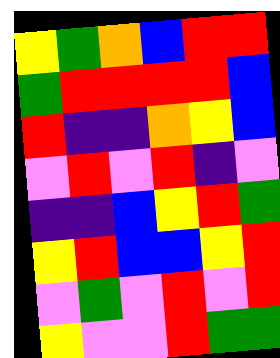[["yellow", "green", "orange", "blue", "red", "red"], ["green", "red", "red", "red", "red", "blue"], ["red", "indigo", "indigo", "orange", "yellow", "blue"], ["violet", "red", "violet", "red", "indigo", "violet"], ["indigo", "indigo", "blue", "yellow", "red", "green"], ["yellow", "red", "blue", "blue", "yellow", "red"], ["violet", "green", "violet", "red", "violet", "red"], ["yellow", "violet", "violet", "red", "green", "green"]]